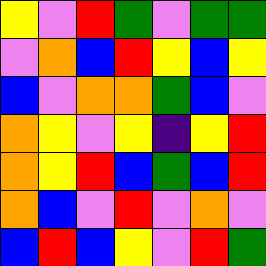[["yellow", "violet", "red", "green", "violet", "green", "green"], ["violet", "orange", "blue", "red", "yellow", "blue", "yellow"], ["blue", "violet", "orange", "orange", "green", "blue", "violet"], ["orange", "yellow", "violet", "yellow", "indigo", "yellow", "red"], ["orange", "yellow", "red", "blue", "green", "blue", "red"], ["orange", "blue", "violet", "red", "violet", "orange", "violet"], ["blue", "red", "blue", "yellow", "violet", "red", "green"]]